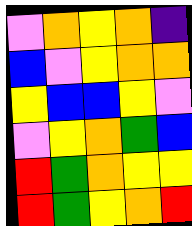[["violet", "orange", "yellow", "orange", "indigo"], ["blue", "violet", "yellow", "orange", "orange"], ["yellow", "blue", "blue", "yellow", "violet"], ["violet", "yellow", "orange", "green", "blue"], ["red", "green", "orange", "yellow", "yellow"], ["red", "green", "yellow", "orange", "red"]]